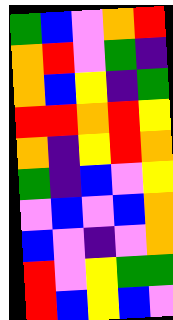[["green", "blue", "violet", "orange", "red"], ["orange", "red", "violet", "green", "indigo"], ["orange", "blue", "yellow", "indigo", "green"], ["red", "red", "orange", "red", "yellow"], ["orange", "indigo", "yellow", "red", "orange"], ["green", "indigo", "blue", "violet", "yellow"], ["violet", "blue", "violet", "blue", "orange"], ["blue", "violet", "indigo", "violet", "orange"], ["red", "violet", "yellow", "green", "green"], ["red", "blue", "yellow", "blue", "violet"]]